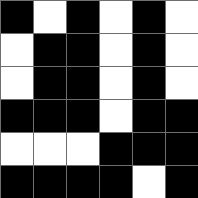[["black", "white", "black", "white", "black", "white"], ["white", "black", "black", "white", "black", "white"], ["white", "black", "black", "white", "black", "white"], ["black", "black", "black", "white", "black", "black"], ["white", "white", "white", "black", "black", "black"], ["black", "black", "black", "black", "white", "black"]]